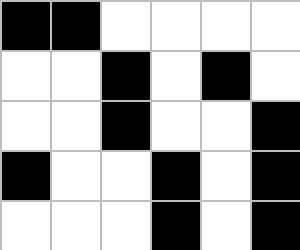[["black", "black", "white", "white", "white", "white"], ["white", "white", "black", "white", "black", "white"], ["white", "white", "black", "white", "white", "black"], ["black", "white", "white", "black", "white", "black"], ["white", "white", "white", "black", "white", "black"]]